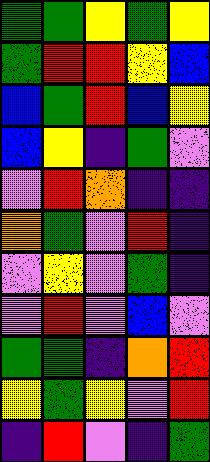[["green", "green", "yellow", "green", "yellow"], ["green", "red", "red", "yellow", "blue"], ["blue", "green", "red", "blue", "yellow"], ["blue", "yellow", "indigo", "green", "violet"], ["violet", "red", "orange", "indigo", "indigo"], ["orange", "green", "violet", "red", "indigo"], ["violet", "yellow", "violet", "green", "indigo"], ["violet", "red", "violet", "blue", "violet"], ["green", "green", "indigo", "orange", "red"], ["yellow", "green", "yellow", "violet", "red"], ["indigo", "red", "violet", "indigo", "green"]]